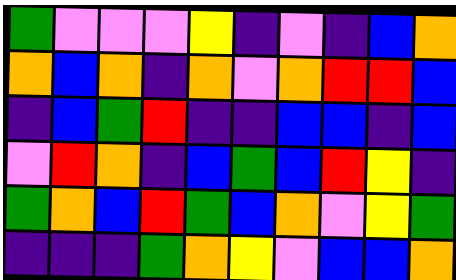[["green", "violet", "violet", "violet", "yellow", "indigo", "violet", "indigo", "blue", "orange"], ["orange", "blue", "orange", "indigo", "orange", "violet", "orange", "red", "red", "blue"], ["indigo", "blue", "green", "red", "indigo", "indigo", "blue", "blue", "indigo", "blue"], ["violet", "red", "orange", "indigo", "blue", "green", "blue", "red", "yellow", "indigo"], ["green", "orange", "blue", "red", "green", "blue", "orange", "violet", "yellow", "green"], ["indigo", "indigo", "indigo", "green", "orange", "yellow", "violet", "blue", "blue", "orange"]]